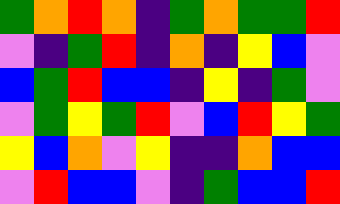[["green", "orange", "red", "orange", "indigo", "green", "orange", "green", "green", "red"], ["violet", "indigo", "green", "red", "indigo", "orange", "indigo", "yellow", "blue", "violet"], ["blue", "green", "red", "blue", "blue", "indigo", "yellow", "indigo", "green", "violet"], ["violet", "green", "yellow", "green", "red", "violet", "blue", "red", "yellow", "green"], ["yellow", "blue", "orange", "violet", "yellow", "indigo", "indigo", "orange", "blue", "blue"], ["violet", "red", "blue", "blue", "violet", "indigo", "green", "blue", "blue", "red"]]